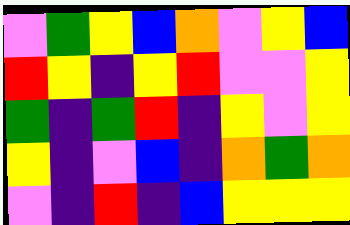[["violet", "green", "yellow", "blue", "orange", "violet", "yellow", "blue"], ["red", "yellow", "indigo", "yellow", "red", "violet", "violet", "yellow"], ["green", "indigo", "green", "red", "indigo", "yellow", "violet", "yellow"], ["yellow", "indigo", "violet", "blue", "indigo", "orange", "green", "orange"], ["violet", "indigo", "red", "indigo", "blue", "yellow", "yellow", "yellow"]]